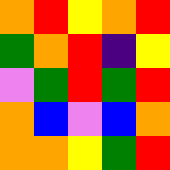[["orange", "red", "yellow", "orange", "red"], ["green", "orange", "red", "indigo", "yellow"], ["violet", "green", "red", "green", "red"], ["orange", "blue", "violet", "blue", "orange"], ["orange", "orange", "yellow", "green", "red"]]